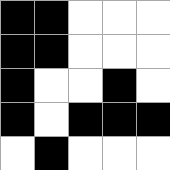[["black", "black", "white", "white", "white"], ["black", "black", "white", "white", "white"], ["black", "white", "white", "black", "white"], ["black", "white", "black", "black", "black"], ["white", "black", "white", "white", "white"]]